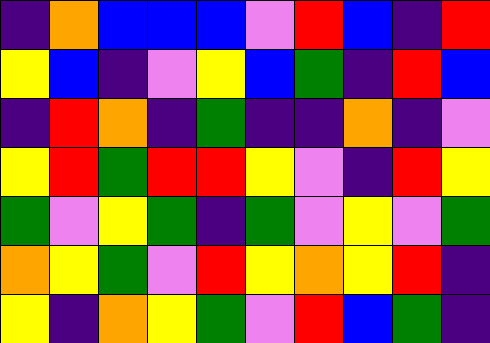[["indigo", "orange", "blue", "blue", "blue", "violet", "red", "blue", "indigo", "red"], ["yellow", "blue", "indigo", "violet", "yellow", "blue", "green", "indigo", "red", "blue"], ["indigo", "red", "orange", "indigo", "green", "indigo", "indigo", "orange", "indigo", "violet"], ["yellow", "red", "green", "red", "red", "yellow", "violet", "indigo", "red", "yellow"], ["green", "violet", "yellow", "green", "indigo", "green", "violet", "yellow", "violet", "green"], ["orange", "yellow", "green", "violet", "red", "yellow", "orange", "yellow", "red", "indigo"], ["yellow", "indigo", "orange", "yellow", "green", "violet", "red", "blue", "green", "indigo"]]